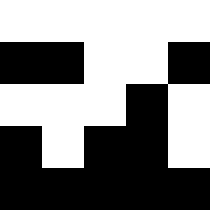[["white", "white", "white", "white", "white"], ["black", "black", "white", "white", "black"], ["white", "white", "white", "black", "white"], ["black", "white", "black", "black", "white"], ["black", "black", "black", "black", "black"]]